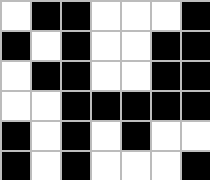[["white", "black", "black", "white", "white", "white", "black"], ["black", "white", "black", "white", "white", "black", "black"], ["white", "black", "black", "white", "white", "black", "black"], ["white", "white", "black", "black", "black", "black", "black"], ["black", "white", "black", "white", "black", "white", "white"], ["black", "white", "black", "white", "white", "white", "black"]]